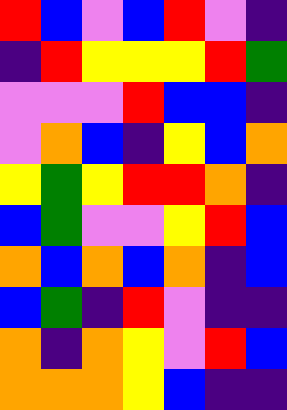[["red", "blue", "violet", "blue", "red", "violet", "indigo"], ["indigo", "red", "yellow", "yellow", "yellow", "red", "green"], ["violet", "violet", "violet", "red", "blue", "blue", "indigo"], ["violet", "orange", "blue", "indigo", "yellow", "blue", "orange"], ["yellow", "green", "yellow", "red", "red", "orange", "indigo"], ["blue", "green", "violet", "violet", "yellow", "red", "blue"], ["orange", "blue", "orange", "blue", "orange", "indigo", "blue"], ["blue", "green", "indigo", "red", "violet", "indigo", "indigo"], ["orange", "indigo", "orange", "yellow", "violet", "red", "blue"], ["orange", "orange", "orange", "yellow", "blue", "indigo", "indigo"]]